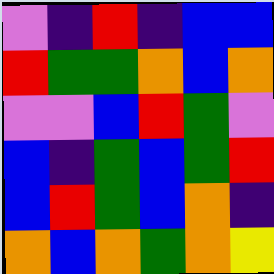[["violet", "indigo", "red", "indigo", "blue", "blue"], ["red", "green", "green", "orange", "blue", "orange"], ["violet", "violet", "blue", "red", "green", "violet"], ["blue", "indigo", "green", "blue", "green", "red"], ["blue", "red", "green", "blue", "orange", "indigo"], ["orange", "blue", "orange", "green", "orange", "yellow"]]